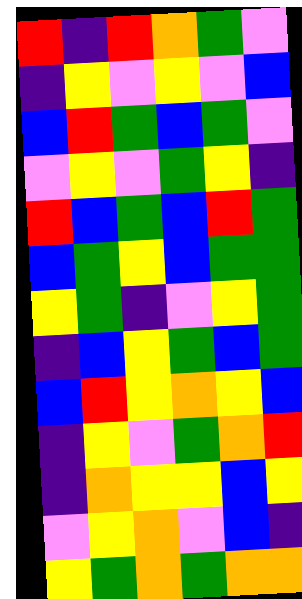[["red", "indigo", "red", "orange", "green", "violet"], ["indigo", "yellow", "violet", "yellow", "violet", "blue"], ["blue", "red", "green", "blue", "green", "violet"], ["violet", "yellow", "violet", "green", "yellow", "indigo"], ["red", "blue", "green", "blue", "red", "green"], ["blue", "green", "yellow", "blue", "green", "green"], ["yellow", "green", "indigo", "violet", "yellow", "green"], ["indigo", "blue", "yellow", "green", "blue", "green"], ["blue", "red", "yellow", "orange", "yellow", "blue"], ["indigo", "yellow", "violet", "green", "orange", "red"], ["indigo", "orange", "yellow", "yellow", "blue", "yellow"], ["violet", "yellow", "orange", "violet", "blue", "indigo"], ["yellow", "green", "orange", "green", "orange", "orange"]]